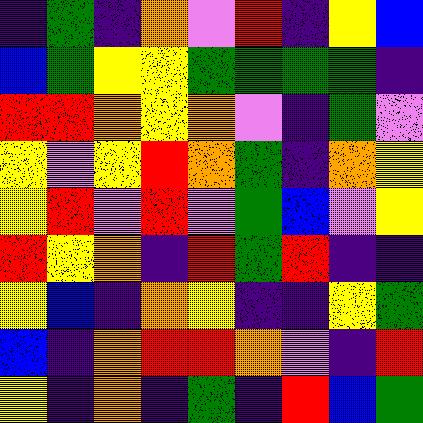[["indigo", "green", "indigo", "orange", "violet", "red", "indigo", "yellow", "blue"], ["blue", "green", "yellow", "yellow", "green", "green", "green", "green", "indigo"], ["red", "red", "orange", "yellow", "orange", "violet", "indigo", "green", "violet"], ["yellow", "violet", "yellow", "red", "orange", "green", "indigo", "orange", "yellow"], ["yellow", "red", "violet", "red", "violet", "green", "blue", "violet", "yellow"], ["red", "yellow", "orange", "indigo", "red", "green", "red", "indigo", "indigo"], ["yellow", "blue", "indigo", "orange", "yellow", "indigo", "indigo", "yellow", "green"], ["blue", "indigo", "orange", "red", "red", "orange", "violet", "indigo", "red"], ["yellow", "indigo", "orange", "indigo", "green", "indigo", "red", "blue", "green"]]